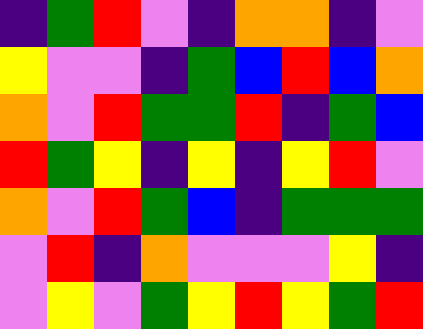[["indigo", "green", "red", "violet", "indigo", "orange", "orange", "indigo", "violet"], ["yellow", "violet", "violet", "indigo", "green", "blue", "red", "blue", "orange"], ["orange", "violet", "red", "green", "green", "red", "indigo", "green", "blue"], ["red", "green", "yellow", "indigo", "yellow", "indigo", "yellow", "red", "violet"], ["orange", "violet", "red", "green", "blue", "indigo", "green", "green", "green"], ["violet", "red", "indigo", "orange", "violet", "violet", "violet", "yellow", "indigo"], ["violet", "yellow", "violet", "green", "yellow", "red", "yellow", "green", "red"]]